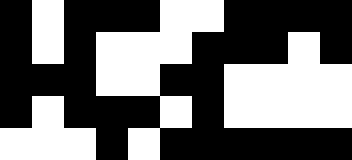[["black", "white", "black", "black", "black", "white", "white", "black", "black", "black", "black"], ["black", "white", "black", "white", "white", "white", "black", "black", "black", "white", "black"], ["black", "black", "black", "white", "white", "black", "black", "white", "white", "white", "white"], ["black", "white", "black", "black", "black", "white", "black", "white", "white", "white", "white"], ["white", "white", "white", "black", "white", "black", "black", "black", "black", "black", "black"]]